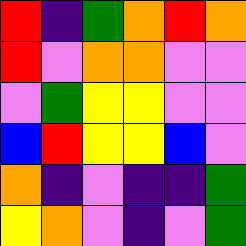[["red", "indigo", "green", "orange", "red", "orange"], ["red", "violet", "orange", "orange", "violet", "violet"], ["violet", "green", "yellow", "yellow", "violet", "violet"], ["blue", "red", "yellow", "yellow", "blue", "violet"], ["orange", "indigo", "violet", "indigo", "indigo", "green"], ["yellow", "orange", "violet", "indigo", "violet", "green"]]